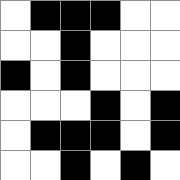[["white", "black", "black", "black", "white", "white"], ["white", "white", "black", "white", "white", "white"], ["black", "white", "black", "white", "white", "white"], ["white", "white", "white", "black", "white", "black"], ["white", "black", "black", "black", "white", "black"], ["white", "white", "black", "white", "black", "white"]]